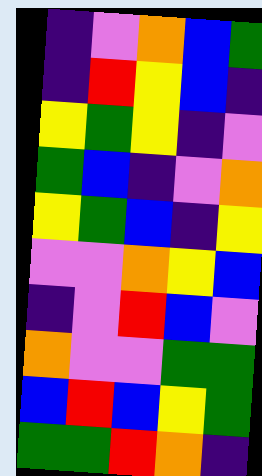[["indigo", "violet", "orange", "blue", "green"], ["indigo", "red", "yellow", "blue", "indigo"], ["yellow", "green", "yellow", "indigo", "violet"], ["green", "blue", "indigo", "violet", "orange"], ["yellow", "green", "blue", "indigo", "yellow"], ["violet", "violet", "orange", "yellow", "blue"], ["indigo", "violet", "red", "blue", "violet"], ["orange", "violet", "violet", "green", "green"], ["blue", "red", "blue", "yellow", "green"], ["green", "green", "red", "orange", "indigo"]]